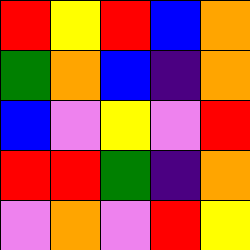[["red", "yellow", "red", "blue", "orange"], ["green", "orange", "blue", "indigo", "orange"], ["blue", "violet", "yellow", "violet", "red"], ["red", "red", "green", "indigo", "orange"], ["violet", "orange", "violet", "red", "yellow"]]